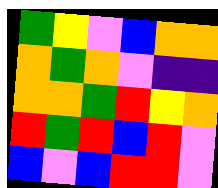[["green", "yellow", "violet", "blue", "orange", "orange"], ["orange", "green", "orange", "violet", "indigo", "indigo"], ["orange", "orange", "green", "red", "yellow", "orange"], ["red", "green", "red", "blue", "red", "violet"], ["blue", "violet", "blue", "red", "red", "violet"]]